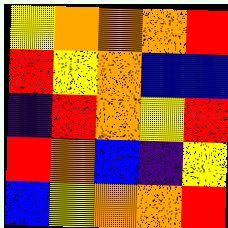[["yellow", "orange", "orange", "orange", "red"], ["red", "yellow", "orange", "blue", "blue"], ["indigo", "red", "orange", "yellow", "red"], ["red", "orange", "blue", "indigo", "yellow"], ["blue", "yellow", "orange", "orange", "red"]]